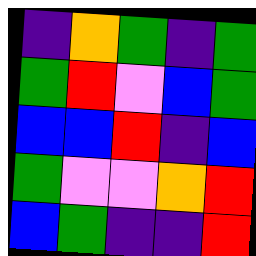[["indigo", "orange", "green", "indigo", "green"], ["green", "red", "violet", "blue", "green"], ["blue", "blue", "red", "indigo", "blue"], ["green", "violet", "violet", "orange", "red"], ["blue", "green", "indigo", "indigo", "red"]]